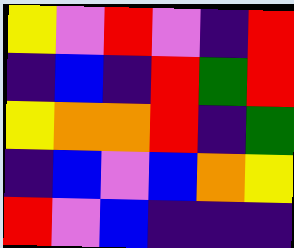[["yellow", "violet", "red", "violet", "indigo", "red"], ["indigo", "blue", "indigo", "red", "green", "red"], ["yellow", "orange", "orange", "red", "indigo", "green"], ["indigo", "blue", "violet", "blue", "orange", "yellow"], ["red", "violet", "blue", "indigo", "indigo", "indigo"]]